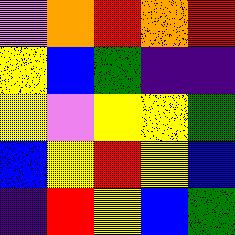[["violet", "orange", "red", "orange", "red"], ["yellow", "blue", "green", "indigo", "indigo"], ["yellow", "violet", "yellow", "yellow", "green"], ["blue", "yellow", "red", "yellow", "blue"], ["indigo", "red", "yellow", "blue", "green"]]